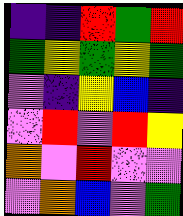[["indigo", "indigo", "red", "green", "red"], ["green", "yellow", "green", "yellow", "green"], ["violet", "indigo", "yellow", "blue", "indigo"], ["violet", "red", "violet", "red", "yellow"], ["orange", "violet", "red", "violet", "violet"], ["violet", "orange", "blue", "violet", "green"]]